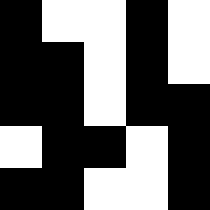[["black", "white", "white", "black", "white"], ["black", "black", "white", "black", "white"], ["black", "black", "white", "black", "black"], ["white", "black", "black", "white", "black"], ["black", "black", "white", "white", "black"]]